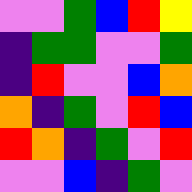[["violet", "violet", "green", "blue", "red", "yellow"], ["indigo", "green", "green", "violet", "violet", "green"], ["indigo", "red", "violet", "violet", "blue", "orange"], ["orange", "indigo", "green", "violet", "red", "blue"], ["red", "orange", "indigo", "green", "violet", "red"], ["violet", "violet", "blue", "indigo", "green", "violet"]]